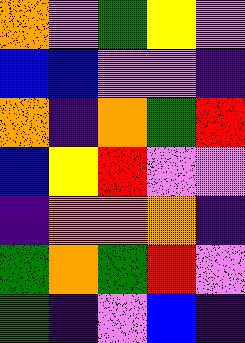[["orange", "violet", "green", "yellow", "violet"], ["blue", "blue", "violet", "violet", "indigo"], ["orange", "indigo", "orange", "green", "red"], ["blue", "yellow", "red", "violet", "violet"], ["indigo", "orange", "orange", "orange", "indigo"], ["green", "orange", "green", "red", "violet"], ["green", "indigo", "violet", "blue", "indigo"]]